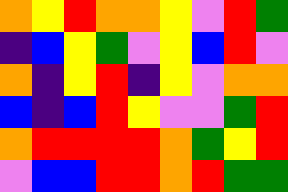[["orange", "yellow", "red", "orange", "orange", "yellow", "violet", "red", "green"], ["indigo", "blue", "yellow", "green", "violet", "yellow", "blue", "red", "violet"], ["orange", "indigo", "yellow", "red", "indigo", "yellow", "violet", "orange", "orange"], ["blue", "indigo", "blue", "red", "yellow", "violet", "violet", "green", "red"], ["orange", "red", "red", "red", "red", "orange", "green", "yellow", "red"], ["violet", "blue", "blue", "red", "red", "orange", "red", "green", "green"]]